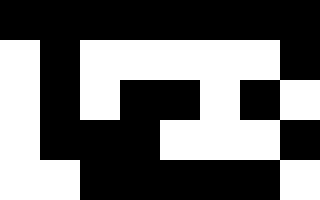[["black", "black", "black", "black", "black", "black", "black", "black"], ["white", "black", "white", "white", "white", "white", "white", "black"], ["white", "black", "white", "black", "black", "white", "black", "white"], ["white", "black", "black", "black", "white", "white", "white", "black"], ["white", "white", "black", "black", "black", "black", "black", "white"]]